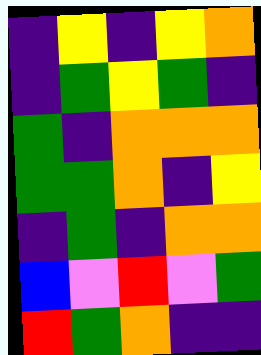[["indigo", "yellow", "indigo", "yellow", "orange"], ["indigo", "green", "yellow", "green", "indigo"], ["green", "indigo", "orange", "orange", "orange"], ["green", "green", "orange", "indigo", "yellow"], ["indigo", "green", "indigo", "orange", "orange"], ["blue", "violet", "red", "violet", "green"], ["red", "green", "orange", "indigo", "indigo"]]